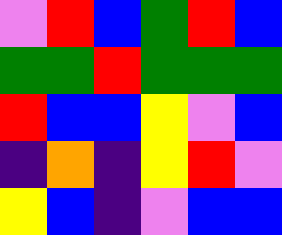[["violet", "red", "blue", "green", "red", "blue"], ["green", "green", "red", "green", "green", "green"], ["red", "blue", "blue", "yellow", "violet", "blue"], ["indigo", "orange", "indigo", "yellow", "red", "violet"], ["yellow", "blue", "indigo", "violet", "blue", "blue"]]